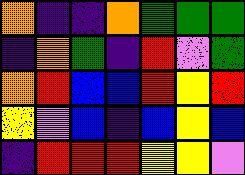[["orange", "indigo", "indigo", "orange", "green", "green", "green"], ["indigo", "orange", "green", "indigo", "red", "violet", "green"], ["orange", "red", "blue", "blue", "red", "yellow", "red"], ["yellow", "violet", "blue", "indigo", "blue", "yellow", "blue"], ["indigo", "red", "red", "red", "yellow", "yellow", "violet"]]